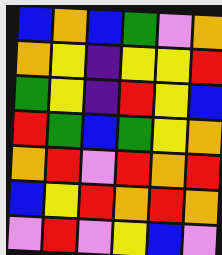[["blue", "orange", "blue", "green", "violet", "orange"], ["orange", "yellow", "indigo", "yellow", "yellow", "red"], ["green", "yellow", "indigo", "red", "yellow", "blue"], ["red", "green", "blue", "green", "yellow", "orange"], ["orange", "red", "violet", "red", "orange", "red"], ["blue", "yellow", "red", "orange", "red", "orange"], ["violet", "red", "violet", "yellow", "blue", "violet"]]